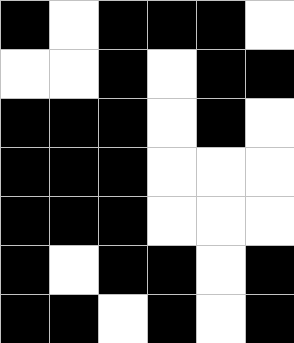[["black", "white", "black", "black", "black", "white"], ["white", "white", "black", "white", "black", "black"], ["black", "black", "black", "white", "black", "white"], ["black", "black", "black", "white", "white", "white"], ["black", "black", "black", "white", "white", "white"], ["black", "white", "black", "black", "white", "black"], ["black", "black", "white", "black", "white", "black"]]